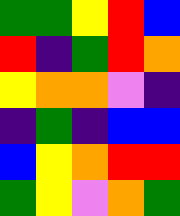[["green", "green", "yellow", "red", "blue"], ["red", "indigo", "green", "red", "orange"], ["yellow", "orange", "orange", "violet", "indigo"], ["indigo", "green", "indigo", "blue", "blue"], ["blue", "yellow", "orange", "red", "red"], ["green", "yellow", "violet", "orange", "green"]]